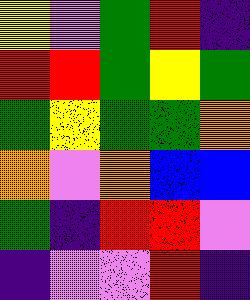[["yellow", "violet", "green", "red", "indigo"], ["red", "red", "green", "yellow", "green"], ["green", "yellow", "green", "green", "orange"], ["orange", "violet", "orange", "blue", "blue"], ["green", "indigo", "red", "red", "violet"], ["indigo", "violet", "violet", "red", "indigo"]]